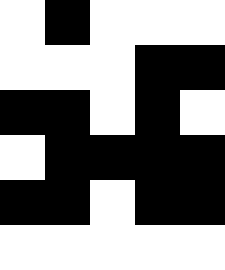[["white", "black", "white", "white", "white"], ["white", "white", "white", "black", "black"], ["black", "black", "white", "black", "white"], ["white", "black", "black", "black", "black"], ["black", "black", "white", "black", "black"], ["white", "white", "white", "white", "white"]]